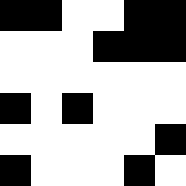[["black", "black", "white", "white", "black", "black"], ["white", "white", "white", "black", "black", "black"], ["white", "white", "white", "white", "white", "white"], ["black", "white", "black", "white", "white", "white"], ["white", "white", "white", "white", "white", "black"], ["black", "white", "white", "white", "black", "white"]]